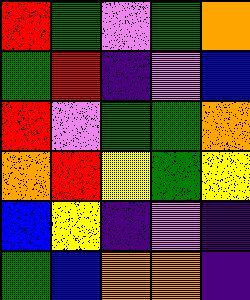[["red", "green", "violet", "green", "orange"], ["green", "red", "indigo", "violet", "blue"], ["red", "violet", "green", "green", "orange"], ["orange", "red", "yellow", "green", "yellow"], ["blue", "yellow", "indigo", "violet", "indigo"], ["green", "blue", "orange", "orange", "indigo"]]